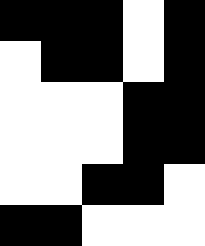[["black", "black", "black", "white", "black"], ["white", "black", "black", "white", "black"], ["white", "white", "white", "black", "black"], ["white", "white", "white", "black", "black"], ["white", "white", "black", "black", "white"], ["black", "black", "white", "white", "white"]]